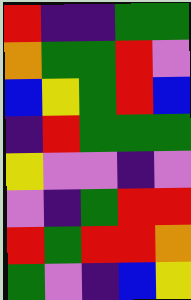[["red", "indigo", "indigo", "green", "green"], ["orange", "green", "green", "red", "violet"], ["blue", "yellow", "green", "red", "blue"], ["indigo", "red", "green", "green", "green"], ["yellow", "violet", "violet", "indigo", "violet"], ["violet", "indigo", "green", "red", "red"], ["red", "green", "red", "red", "orange"], ["green", "violet", "indigo", "blue", "yellow"]]